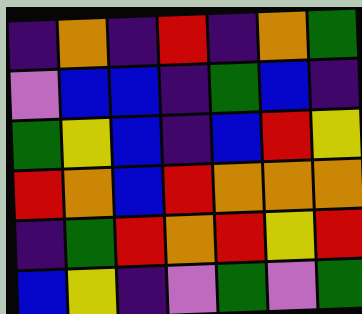[["indigo", "orange", "indigo", "red", "indigo", "orange", "green"], ["violet", "blue", "blue", "indigo", "green", "blue", "indigo"], ["green", "yellow", "blue", "indigo", "blue", "red", "yellow"], ["red", "orange", "blue", "red", "orange", "orange", "orange"], ["indigo", "green", "red", "orange", "red", "yellow", "red"], ["blue", "yellow", "indigo", "violet", "green", "violet", "green"]]